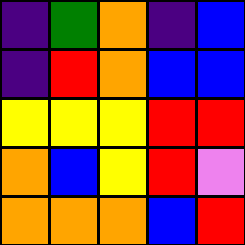[["indigo", "green", "orange", "indigo", "blue"], ["indigo", "red", "orange", "blue", "blue"], ["yellow", "yellow", "yellow", "red", "red"], ["orange", "blue", "yellow", "red", "violet"], ["orange", "orange", "orange", "blue", "red"]]